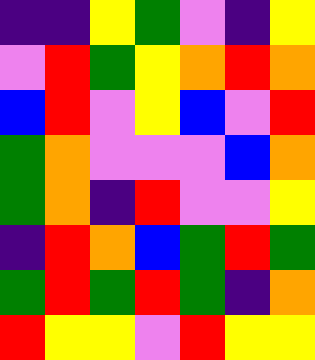[["indigo", "indigo", "yellow", "green", "violet", "indigo", "yellow"], ["violet", "red", "green", "yellow", "orange", "red", "orange"], ["blue", "red", "violet", "yellow", "blue", "violet", "red"], ["green", "orange", "violet", "violet", "violet", "blue", "orange"], ["green", "orange", "indigo", "red", "violet", "violet", "yellow"], ["indigo", "red", "orange", "blue", "green", "red", "green"], ["green", "red", "green", "red", "green", "indigo", "orange"], ["red", "yellow", "yellow", "violet", "red", "yellow", "yellow"]]